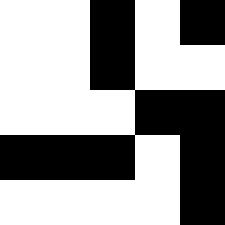[["white", "white", "black", "white", "black"], ["white", "white", "black", "white", "white"], ["white", "white", "white", "black", "black"], ["black", "black", "black", "white", "black"], ["white", "white", "white", "white", "black"]]